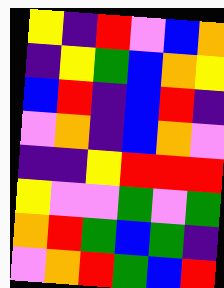[["yellow", "indigo", "red", "violet", "blue", "orange"], ["indigo", "yellow", "green", "blue", "orange", "yellow"], ["blue", "red", "indigo", "blue", "red", "indigo"], ["violet", "orange", "indigo", "blue", "orange", "violet"], ["indigo", "indigo", "yellow", "red", "red", "red"], ["yellow", "violet", "violet", "green", "violet", "green"], ["orange", "red", "green", "blue", "green", "indigo"], ["violet", "orange", "red", "green", "blue", "red"]]